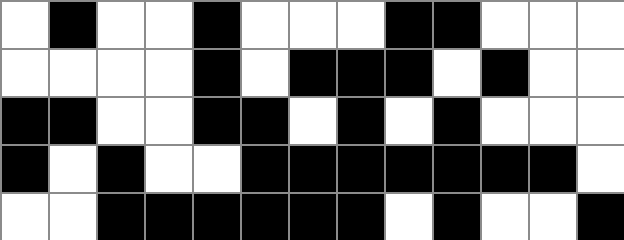[["white", "black", "white", "white", "black", "white", "white", "white", "black", "black", "white", "white", "white"], ["white", "white", "white", "white", "black", "white", "black", "black", "black", "white", "black", "white", "white"], ["black", "black", "white", "white", "black", "black", "white", "black", "white", "black", "white", "white", "white"], ["black", "white", "black", "white", "white", "black", "black", "black", "black", "black", "black", "black", "white"], ["white", "white", "black", "black", "black", "black", "black", "black", "white", "black", "white", "white", "black"]]